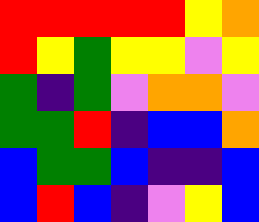[["red", "red", "red", "red", "red", "yellow", "orange"], ["red", "yellow", "green", "yellow", "yellow", "violet", "yellow"], ["green", "indigo", "green", "violet", "orange", "orange", "violet"], ["green", "green", "red", "indigo", "blue", "blue", "orange"], ["blue", "green", "green", "blue", "indigo", "indigo", "blue"], ["blue", "red", "blue", "indigo", "violet", "yellow", "blue"]]